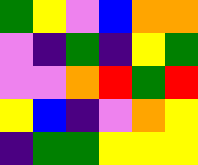[["green", "yellow", "violet", "blue", "orange", "orange"], ["violet", "indigo", "green", "indigo", "yellow", "green"], ["violet", "violet", "orange", "red", "green", "red"], ["yellow", "blue", "indigo", "violet", "orange", "yellow"], ["indigo", "green", "green", "yellow", "yellow", "yellow"]]